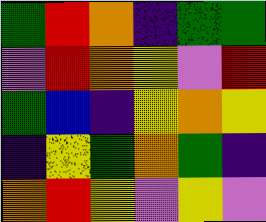[["green", "red", "orange", "indigo", "green", "green"], ["violet", "red", "orange", "yellow", "violet", "red"], ["green", "blue", "indigo", "yellow", "orange", "yellow"], ["indigo", "yellow", "green", "orange", "green", "indigo"], ["orange", "red", "yellow", "violet", "yellow", "violet"]]